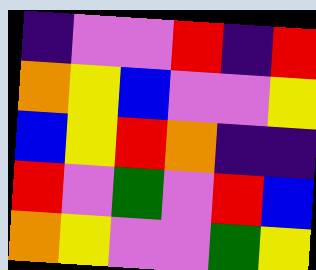[["indigo", "violet", "violet", "red", "indigo", "red"], ["orange", "yellow", "blue", "violet", "violet", "yellow"], ["blue", "yellow", "red", "orange", "indigo", "indigo"], ["red", "violet", "green", "violet", "red", "blue"], ["orange", "yellow", "violet", "violet", "green", "yellow"]]